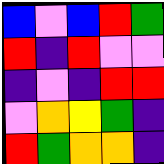[["blue", "violet", "blue", "red", "green"], ["red", "indigo", "red", "violet", "violet"], ["indigo", "violet", "indigo", "red", "red"], ["violet", "orange", "yellow", "green", "indigo"], ["red", "green", "orange", "orange", "indigo"]]